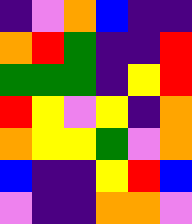[["indigo", "violet", "orange", "blue", "indigo", "indigo"], ["orange", "red", "green", "indigo", "indigo", "red"], ["green", "green", "green", "indigo", "yellow", "red"], ["red", "yellow", "violet", "yellow", "indigo", "orange"], ["orange", "yellow", "yellow", "green", "violet", "orange"], ["blue", "indigo", "indigo", "yellow", "red", "blue"], ["violet", "indigo", "indigo", "orange", "orange", "violet"]]